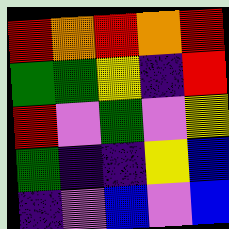[["red", "orange", "red", "orange", "red"], ["green", "green", "yellow", "indigo", "red"], ["red", "violet", "green", "violet", "yellow"], ["green", "indigo", "indigo", "yellow", "blue"], ["indigo", "violet", "blue", "violet", "blue"]]